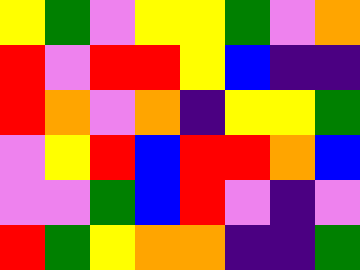[["yellow", "green", "violet", "yellow", "yellow", "green", "violet", "orange"], ["red", "violet", "red", "red", "yellow", "blue", "indigo", "indigo"], ["red", "orange", "violet", "orange", "indigo", "yellow", "yellow", "green"], ["violet", "yellow", "red", "blue", "red", "red", "orange", "blue"], ["violet", "violet", "green", "blue", "red", "violet", "indigo", "violet"], ["red", "green", "yellow", "orange", "orange", "indigo", "indigo", "green"]]